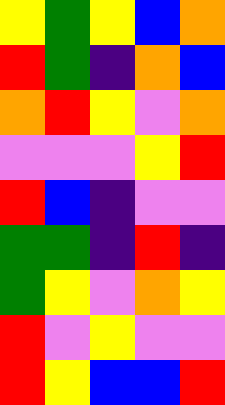[["yellow", "green", "yellow", "blue", "orange"], ["red", "green", "indigo", "orange", "blue"], ["orange", "red", "yellow", "violet", "orange"], ["violet", "violet", "violet", "yellow", "red"], ["red", "blue", "indigo", "violet", "violet"], ["green", "green", "indigo", "red", "indigo"], ["green", "yellow", "violet", "orange", "yellow"], ["red", "violet", "yellow", "violet", "violet"], ["red", "yellow", "blue", "blue", "red"]]